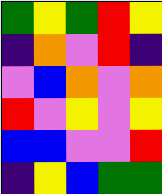[["green", "yellow", "green", "red", "yellow"], ["indigo", "orange", "violet", "red", "indigo"], ["violet", "blue", "orange", "violet", "orange"], ["red", "violet", "yellow", "violet", "yellow"], ["blue", "blue", "violet", "violet", "red"], ["indigo", "yellow", "blue", "green", "green"]]